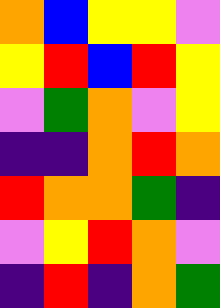[["orange", "blue", "yellow", "yellow", "violet"], ["yellow", "red", "blue", "red", "yellow"], ["violet", "green", "orange", "violet", "yellow"], ["indigo", "indigo", "orange", "red", "orange"], ["red", "orange", "orange", "green", "indigo"], ["violet", "yellow", "red", "orange", "violet"], ["indigo", "red", "indigo", "orange", "green"]]